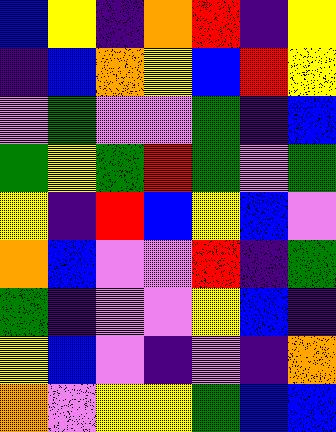[["blue", "yellow", "indigo", "orange", "red", "indigo", "yellow"], ["indigo", "blue", "orange", "yellow", "blue", "red", "yellow"], ["violet", "green", "violet", "violet", "green", "indigo", "blue"], ["green", "yellow", "green", "red", "green", "violet", "green"], ["yellow", "indigo", "red", "blue", "yellow", "blue", "violet"], ["orange", "blue", "violet", "violet", "red", "indigo", "green"], ["green", "indigo", "violet", "violet", "yellow", "blue", "indigo"], ["yellow", "blue", "violet", "indigo", "violet", "indigo", "orange"], ["orange", "violet", "yellow", "yellow", "green", "blue", "blue"]]